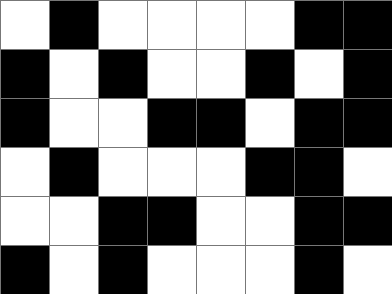[["white", "black", "white", "white", "white", "white", "black", "black"], ["black", "white", "black", "white", "white", "black", "white", "black"], ["black", "white", "white", "black", "black", "white", "black", "black"], ["white", "black", "white", "white", "white", "black", "black", "white"], ["white", "white", "black", "black", "white", "white", "black", "black"], ["black", "white", "black", "white", "white", "white", "black", "white"]]